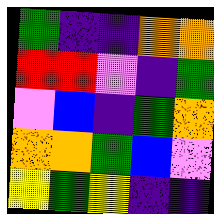[["green", "indigo", "indigo", "orange", "orange"], ["red", "red", "violet", "indigo", "green"], ["violet", "blue", "indigo", "green", "orange"], ["orange", "orange", "green", "blue", "violet"], ["yellow", "green", "yellow", "indigo", "indigo"]]